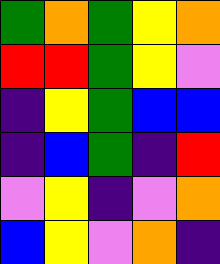[["green", "orange", "green", "yellow", "orange"], ["red", "red", "green", "yellow", "violet"], ["indigo", "yellow", "green", "blue", "blue"], ["indigo", "blue", "green", "indigo", "red"], ["violet", "yellow", "indigo", "violet", "orange"], ["blue", "yellow", "violet", "orange", "indigo"]]